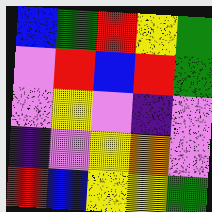[["blue", "green", "red", "yellow", "green"], ["violet", "red", "blue", "red", "green"], ["violet", "yellow", "violet", "indigo", "violet"], ["indigo", "violet", "yellow", "orange", "violet"], ["red", "blue", "yellow", "yellow", "green"]]